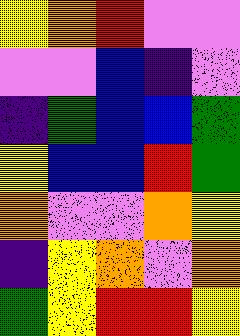[["yellow", "orange", "red", "violet", "violet"], ["violet", "violet", "blue", "indigo", "violet"], ["indigo", "green", "blue", "blue", "green"], ["yellow", "blue", "blue", "red", "green"], ["orange", "violet", "violet", "orange", "yellow"], ["indigo", "yellow", "orange", "violet", "orange"], ["green", "yellow", "red", "red", "yellow"]]